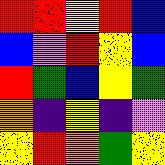[["red", "red", "yellow", "red", "blue"], ["blue", "violet", "red", "yellow", "blue"], ["red", "green", "blue", "yellow", "green"], ["orange", "indigo", "yellow", "indigo", "violet"], ["yellow", "red", "orange", "green", "yellow"]]